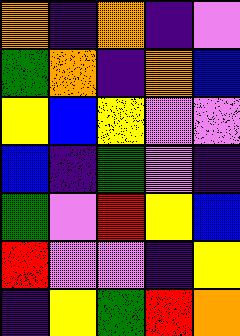[["orange", "indigo", "orange", "indigo", "violet"], ["green", "orange", "indigo", "orange", "blue"], ["yellow", "blue", "yellow", "violet", "violet"], ["blue", "indigo", "green", "violet", "indigo"], ["green", "violet", "red", "yellow", "blue"], ["red", "violet", "violet", "indigo", "yellow"], ["indigo", "yellow", "green", "red", "orange"]]